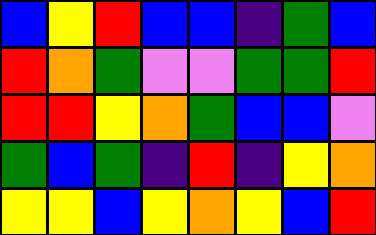[["blue", "yellow", "red", "blue", "blue", "indigo", "green", "blue"], ["red", "orange", "green", "violet", "violet", "green", "green", "red"], ["red", "red", "yellow", "orange", "green", "blue", "blue", "violet"], ["green", "blue", "green", "indigo", "red", "indigo", "yellow", "orange"], ["yellow", "yellow", "blue", "yellow", "orange", "yellow", "blue", "red"]]